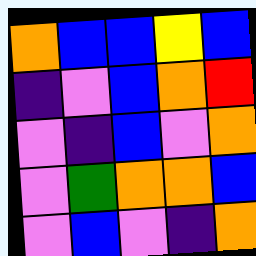[["orange", "blue", "blue", "yellow", "blue"], ["indigo", "violet", "blue", "orange", "red"], ["violet", "indigo", "blue", "violet", "orange"], ["violet", "green", "orange", "orange", "blue"], ["violet", "blue", "violet", "indigo", "orange"]]